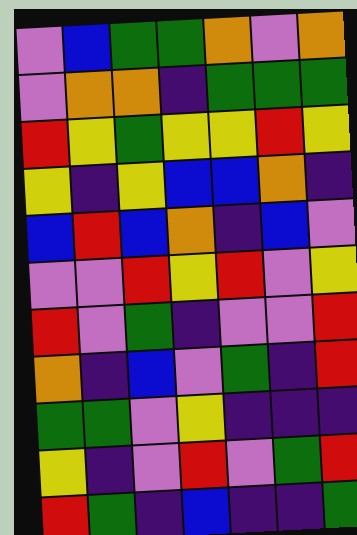[["violet", "blue", "green", "green", "orange", "violet", "orange"], ["violet", "orange", "orange", "indigo", "green", "green", "green"], ["red", "yellow", "green", "yellow", "yellow", "red", "yellow"], ["yellow", "indigo", "yellow", "blue", "blue", "orange", "indigo"], ["blue", "red", "blue", "orange", "indigo", "blue", "violet"], ["violet", "violet", "red", "yellow", "red", "violet", "yellow"], ["red", "violet", "green", "indigo", "violet", "violet", "red"], ["orange", "indigo", "blue", "violet", "green", "indigo", "red"], ["green", "green", "violet", "yellow", "indigo", "indigo", "indigo"], ["yellow", "indigo", "violet", "red", "violet", "green", "red"], ["red", "green", "indigo", "blue", "indigo", "indigo", "green"]]